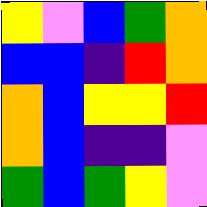[["yellow", "violet", "blue", "green", "orange"], ["blue", "blue", "indigo", "red", "orange"], ["orange", "blue", "yellow", "yellow", "red"], ["orange", "blue", "indigo", "indigo", "violet"], ["green", "blue", "green", "yellow", "violet"]]